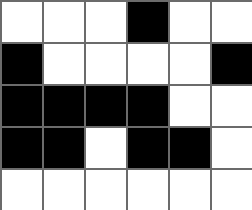[["white", "white", "white", "black", "white", "white"], ["black", "white", "white", "white", "white", "black"], ["black", "black", "black", "black", "white", "white"], ["black", "black", "white", "black", "black", "white"], ["white", "white", "white", "white", "white", "white"]]